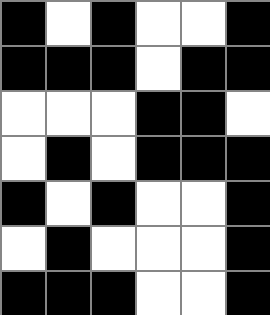[["black", "white", "black", "white", "white", "black"], ["black", "black", "black", "white", "black", "black"], ["white", "white", "white", "black", "black", "white"], ["white", "black", "white", "black", "black", "black"], ["black", "white", "black", "white", "white", "black"], ["white", "black", "white", "white", "white", "black"], ["black", "black", "black", "white", "white", "black"]]